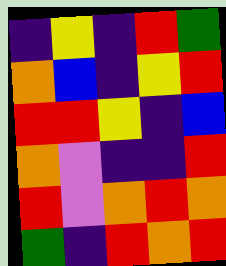[["indigo", "yellow", "indigo", "red", "green"], ["orange", "blue", "indigo", "yellow", "red"], ["red", "red", "yellow", "indigo", "blue"], ["orange", "violet", "indigo", "indigo", "red"], ["red", "violet", "orange", "red", "orange"], ["green", "indigo", "red", "orange", "red"]]